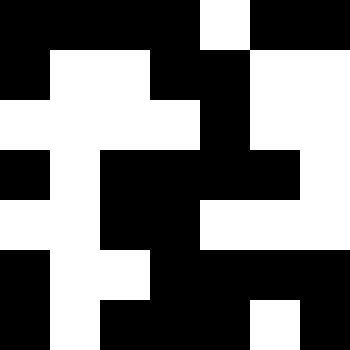[["black", "black", "black", "black", "white", "black", "black"], ["black", "white", "white", "black", "black", "white", "white"], ["white", "white", "white", "white", "black", "white", "white"], ["black", "white", "black", "black", "black", "black", "white"], ["white", "white", "black", "black", "white", "white", "white"], ["black", "white", "white", "black", "black", "black", "black"], ["black", "white", "black", "black", "black", "white", "black"]]